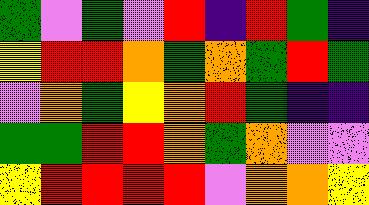[["green", "violet", "green", "violet", "red", "indigo", "red", "green", "indigo"], ["yellow", "red", "red", "orange", "green", "orange", "green", "red", "green"], ["violet", "orange", "green", "yellow", "orange", "red", "green", "indigo", "indigo"], ["green", "green", "red", "red", "orange", "green", "orange", "violet", "violet"], ["yellow", "red", "red", "red", "red", "violet", "orange", "orange", "yellow"]]